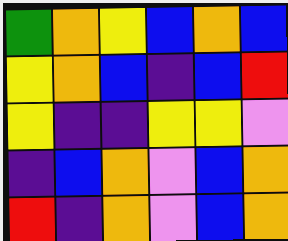[["green", "orange", "yellow", "blue", "orange", "blue"], ["yellow", "orange", "blue", "indigo", "blue", "red"], ["yellow", "indigo", "indigo", "yellow", "yellow", "violet"], ["indigo", "blue", "orange", "violet", "blue", "orange"], ["red", "indigo", "orange", "violet", "blue", "orange"]]